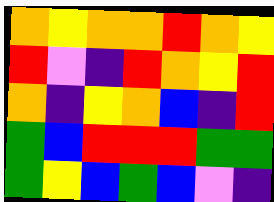[["orange", "yellow", "orange", "orange", "red", "orange", "yellow"], ["red", "violet", "indigo", "red", "orange", "yellow", "red"], ["orange", "indigo", "yellow", "orange", "blue", "indigo", "red"], ["green", "blue", "red", "red", "red", "green", "green"], ["green", "yellow", "blue", "green", "blue", "violet", "indigo"]]